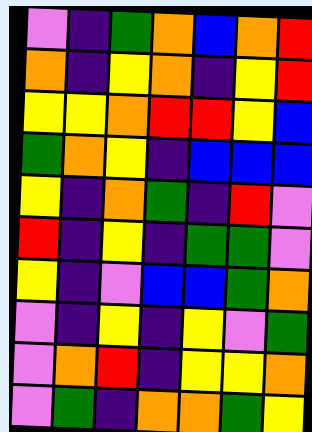[["violet", "indigo", "green", "orange", "blue", "orange", "red"], ["orange", "indigo", "yellow", "orange", "indigo", "yellow", "red"], ["yellow", "yellow", "orange", "red", "red", "yellow", "blue"], ["green", "orange", "yellow", "indigo", "blue", "blue", "blue"], ["yellow", "indigo", "orange", "green", "indigo", "red", "violet"], ["red", "indigo", "yellow", "indigo", "green", "green", "violet"], ["yellow", "indigo", "violet", "blue", "blue", "green", "orange"], ["violet", "indigo", "yellow", "indigo", "yellow", "violet", "green"], ["violet", "orange", "red", "indigo", "yellow", "yellow", "orange"], ["violet", "green", "indigo", "orange", "orange", "green", "yellow"]]